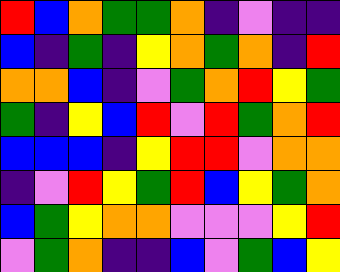[["red", "blue", "orange", "green", "green", "orange", "indigo", "violet", "indigo", "indigo"], ["blue", "indigo", "green", "indigo", "yellow", "orange", "green", "orange", "indigo", "red"], ["orange", "orange", "blue", "indigo", "violet", "green", "orange", "red", "yellow", "green"], ["green", "indigo", "yellow", "blue", "red", "violet", "red", "green", "orange", "red"], ["blue", "blue", "blue", "indigo", "yellow", "red", "red", "violet", "orange", "orange"], ["indigo", "violet", "red", "yellow", "green", "red", "blue", "yellow", "green", "orange"], ["blue", "green", "yellow", "orange", "orange", "violet", "violet", "violet", "yellow", "red"], ["violet", "green", "orange", "indigo", "indigo", "blue", "violet", "green", "blue", "yellow"]]